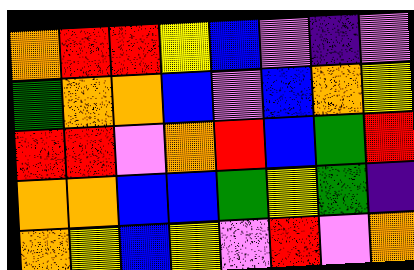[["orange", "red", "red", "yellow", "blue", "violet", "indigo", "violet"], ["green", "orange", "orange", "blue", "violet", "blue", "orange", "yellow"], ["red", "red", "violet", "orange", "red", "blue", "green", "red"], ["orange", "orange", "blue", "blue", "green", "yellow", "green", "indigo"], ["orange", "yellow", "blue", "yellow", "violet", "red", "violet", "orange"]]